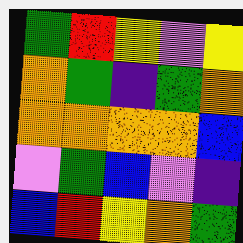[["green", "red", "yellow", "violet", "yellow"], ["orange", "green", "indigo", "green", "orange"], ["orange", "orange", "orange", "orange", "blue"], ["violet", "green", "blue", "violet", "indigo"], ["blue", "red", "yellow", "orange", "green"]]